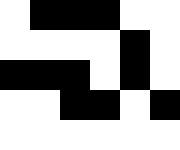[["white", "black", "black", "black", "white", "white"], ["white", "white", "white", "white", "black", "white"], ["black", "black", "black", "white", "black", "white"], ["white", "white", "black", "black", "white", "black"], ["white", "white", "white", "white", "white", "white"]]